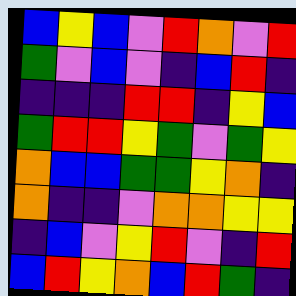[["blue", "yellow", "blue", "violet", "red", "orange", "violet", "red"], ["green", "violet", "blue", "violet", "indigo", "blue", "red", "indigo"], ["indigo", "indigo", "indigo", "red", "red", "indigo", "yellow", "blue"], ["green", "red", "red", "yellow", "green", "violet", "green", "yellow"], ["orange", "blue", "blue", "green", "green", "yellow", "orange", "indigo"], ["orange", "indigo", "indigo", "violet", "orange", "orange", "yellow", "yellow"], ["indigo", "blue", "violet", "yellow", "red", "violet", "indigo", "red"], ["blue", "red", "yellow", "orange", "blue", "red", "green", "indigo"]]